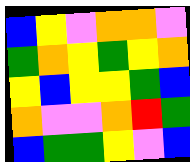[["blue", "yellow", "violet", "orange", "orange", "violet"], ["green", "orange", "yellow", "green", "yellow", "orange"], ["yellow", "blue", "yellow", "yellow", "green", "blue"], ["orange", "violet", "violet", "orange", "red", "green"], ["blue", "green", "green", "yellow", "violet", "blue"]]